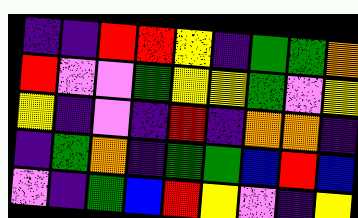[["indigo", "indigo", "red", "red", "yellow", "indigo", "green", "green", "orange"], ["red", "violet", "violet", "green", "yellow", "yellow", "green", "violet", "yellow"], ["yellow", "indigo", "violet", "indigo", "red", "indigo", "orange", "orange", "indigo"], ["indigo", "green", "orange", "indigo", "green", "green", "blue", "red", "blue"], ["violet", "indigo", "green", "blue", "red", "yellow", "violet", "indigo", "yellow"]]